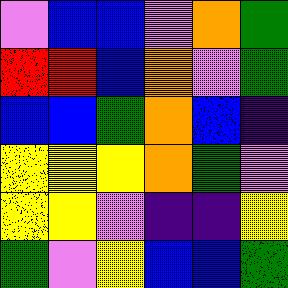[["violet", "blue", "blue", "violet", "orange", "green"], ["red", "red", "blue", "orange", "violet", "green"], ["blue", "blue", "green", "orange", "blue", "indigo"], ["yellow", "yellow", "yellow", "orange", "green", "violet"], ["yellow", "yellow", "violet", "indigo", "indigo", "yellow"], ["green", "violet", "yellow", "blue", "blue", "green"]]